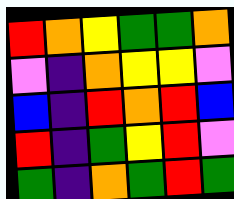[["red", "orange", "yellow", "green", "green", "orange"], ["violet", "indigo", "orange", "yellow", "yellow", "violet"], ["blue", "indigo", "red", "orange", "red", "blue"], ["red", "indigo", "green", "yellow", "red", "violet"], ["green", "indigo", "orange", "green", "red", "green"]]